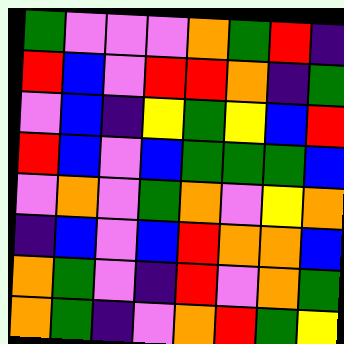[["green", "violet", "violet", "violet", "orange", "green", "red", "indigo"], ["red", "blue", "violet", "red", "red", "orange", "indigo", "green"], ["violet", "blue", "indigo", "yellow", "green", "yellow", "blue", "red"], ["red", "blue", "violet", "blue", "green", "green", "green", "blue"], ["violet", "orange", "violet", "green", "orange", "violet", "yellow", "orange"], ["indigo", "blue", "violet", "blue", "red", "orange", "orange", "blue"], ["orange", "green", "violet", "indigo", "red", "violet", "orange", "green"], ["orange", "green", "indigo", "violet", "orange", "red", "green", "yellow"]]